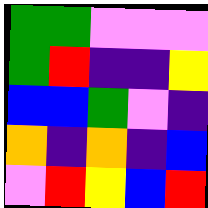[["green", "green", "violet", "violet", "violet"], ["green", "red", "indigo", "indigo", "yellow"], ["blue", "blue", "green", "violet", "indigo"], ["orange", "indigo", "orange", "indigo", "blue"], ["violet", "red", "yellow", "blue", "red"]]